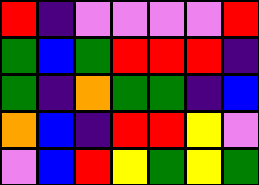[["red", "indigo", "violet", "violet", "violet", "violet", "red"], ["green", "blue", "green", "red", "red", "red", "indigo"], ["green", "indigo", "orange", "green", "green", "indigo", "blue"], ["orange", "blue", "indigo", "red", "red", "yellow", "violet"], ["violet", "blue", "red", "yellow", "green", "yellow", "green"]]